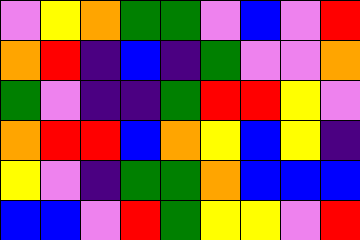[["violet", "yellow", "orange", "green", "green", "violet", "blue", "violet", "red"], ["orange", "red", "indigo", "blue", "indigo", "green", "violet", "violet", "orange"], ["green", "violet", "indigo", "indigo", "green", "red", "red", "yellow", "violet"], ["orange", "red", "red", "blue", "orange", "yellow", "blue", "yellow", "indigo"], ["yellow", "violet", "indigo", "green", "green", "orange", "blue", "blue", "blue"], ["blue", "blue", "violet", "red", "green", "yellow", "yellow", "violet", "red"]]